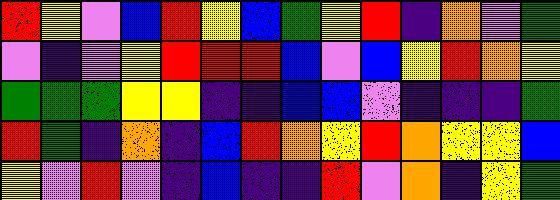[["red", "yellow", "violet", "blue", "red", "yellow", "blue", "green", "yellow", "red", "indigo", "orange", "violet", "green"], ["violet", "indigo", "violet", "yellow", "red", "red", "red", "blue", "violet", "blue", "yellow", "red", "orange", "yellow"], ["green", "green", "green", "yellow", "yellow", "indigo", "indigo", "blue", "blue", "violet", "indigo", "indigo", "indigo", "green"], ["red", "green", "indigo", "orange", "indigo", "blue", "red", "orange", "yellow", "red", "orange", "yellow", "yellow", "blue"], ["yellow", "violet", "red", "violet", "indigo", "blue", "indigo", "indigo", "red", "violet", "orange", "indigo", "yellow", "green"]]